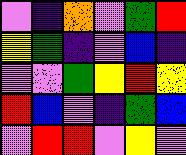[["violet", "indigo", "orange", "violet", "green", "red"], ["yellow", "green", "indigo", "violet", "blue", "indigo"], ["violet", "violet", "green", "yellow", "red", "yellow"], ["red", "blue", "violet", "indigo", "green", "blue"], ["violet", "red", "red", "violet", "yellow", "violet"]]